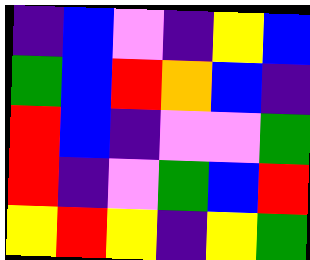[["indigo", "blue", "violet", "indigo", "yellow", "blue"], ["green", "blue", "red", "orange", "blue", "indigo"], ["red", "blue", "indigo", "violet", "violet", "green"], ["red", "indigo", "violet", "green", "blue", "red"], ["yellow", "red", "yellow", "indigo", "yellow", "green"]]